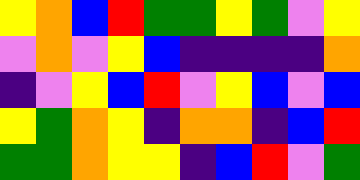[["yellow", "orange", "blue", "red", "green", "green", "yellow", "green", "violet", "yellow"], ["violet", "orange", "violet", "yellow", "blue", "indigo", "indigo", "indigo", "indigo", "orange"], ["indigo", "violet", "yellow", "blue", "red", "violet", "yellow", "blue", "violet", "blue"], ["yellow", "green", "orange", "yellow", "indigo", "orange", "orange", "indigo", "blue", "red"], ["green", "green", "orange", "yellow", "yellow", "indigo", "blue", "red", "violet", "green"]]